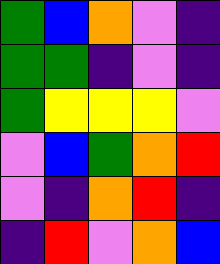[["green", "blue", "orange", "violet", "indigo"], ["green", "green", "indigo", "violet", "indigo"], ["green", "yellow", "yellow", "yellow", "violet"], ["violet", "blue", "green", "orange", "red"], ["violet", "indigo", "orange", "red", "indigo"], ["indigo", "red", "violet", "orange", "blue"]]